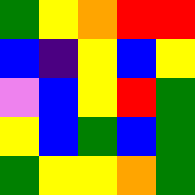[["green", "yellow", "orange", "red", "red"], ["blue", "indigo", "yellow", "blue", "yellow"], ["violet", "blue", "yellow", "red", "green"], ["yellow", "blue", "green", "blue", "green"], ["green", "yellow", "yellow", "orange", "green"]]